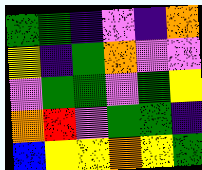[["green", "green", "indigo", "violet", "indigo", "orange"], ["yellow", "indigo", "green", "orange", "violet", "violet"], ["violet", "green", "green", "violet", "green", "yellow"], ["orange", "red", "violet", "green", "green", "indigo"], ["blue", "yellow", "yellow", "orange", "yellow", "green"]]